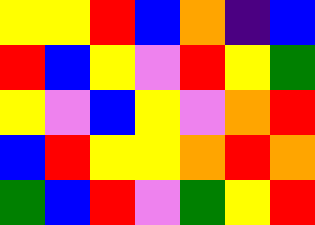[["yellow", "yellow", "red", "blue", "orange", "indigo", "blue"], ["red", "blue", "yellow", "violet", "red", "yellow", "green"], ["yellow", "violet", "blue", "yellow", "violet", "orange", "red"], ["blue", "red", "yellow", "yellow", "orange", "red", "orange"], ["green", "blue", "red", "violet", "green", "yellow", "red"]]